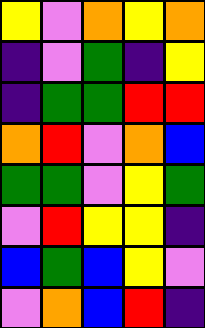[["yellow", "violet", "orange", "yellow", "orange"], ["indigo", "violet", "green", "indigo", "yellow"], ["indigo", "green", "green", "red", "red"], ["orange", "red", "violet", "orange", "blue"], ["green", "green", "violet", "yellow", "green"], ["violet", "red", "yellow", "yellow", "indigo"], ["blue", "green", "blue", "yellow", "violet"], ["violet", "orange", "blue", "red", "indigo"]]